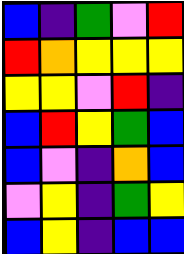[["blue", "indigo", "green", "violet", "red"], ["red", "orange", "yellow", "yellow", "yellow"], ["yellow", "yellow", "violet", "red", "indigo"], ["blue", "red", "yellow", "green", "blue"], ["blue", "violet", "indigo", "orange", "blue"], ["violet", "yellow", "indigo", "green", "yellow"], ["blue", "yellow", "indigo", "blue", "blue"]]